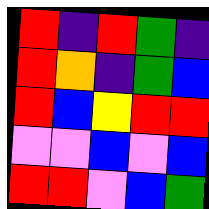[["red", "indigo", "red", "green", "indigo"], ["red", "orange", "indigo", "green", "blue"], ["red", "blue", "yellow", "red", "red"], ["violet", "violet", "blue", "violet", "blue"], ["red", "red", "violet", "blue", "green"]]